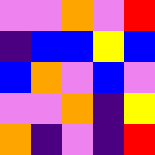[["violet", "violet", "orange", "violet", "red"], ["indigo", "blue", "blue", "yellow", "blue"], ["blue", "orange", "violet", "blue", "violet"], ["violet", "violet", "orange", "indigo", "yellow"], ["orange", "indigo", "violet", "indigo", "red"]]